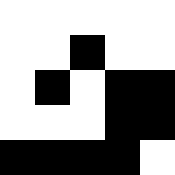[["white", "white", "white", "white", "white"], ["white", "white", "black", "white", "white"], ["white", "black", "white", "black", "black"], ["white", "white", "white", "black", "black"], ["black", "black", "black", "black", "white"]]